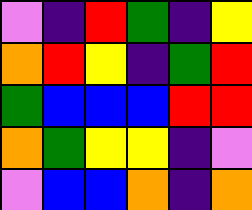[["violet", "indigo", "red", "green", "indigo", "yellow"], ["orange", "red", "yellow", "indigo", "green", "red"], ["green", "blue", "blue", "blue", "red", "red"], ["orange", "green", "yellow", "yellow", "indigo", "violet"], ["violet", "blue", "blue", "orange", "indigo", "orange"]]